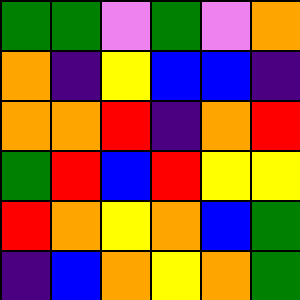[["green", "green", "violet", "green", "violet", "orange"], ["orange", "indigo", "yellow", "blue", "blue", "indigo"], ["orange", "orange", "red", "indigo", "orange", "red"], ["green", "red", "blue", "red", "yellow", "yellow"], ["red", "orange", "yellow", "orange", "blue", "green"], ["indigo", "blue", "orange", "yellow", "orange", "green"]]